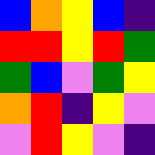[["blue", "orange", "yellow", "blue", "indigo"], ["red", "red", "yellow", "red", "green"], ["green", "blue", "violet", "green", "yellow"], ["orange", "red", "indigo", "yellow", "violet"], ["violet", "red", "yellow", "violet", "indigo"]]